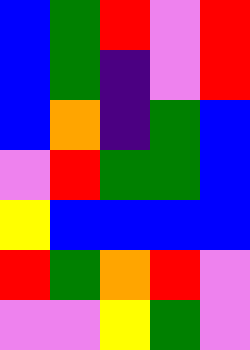[["blue", "green", "red", "violet", "red"], ["blue", "green", "indigo", "violet", "red"], ["blue", "orange", "indigo", "green", "blue"], ["violet", "red", "green", "green", "blue"], ["yellow", "blue", "blue", "blue", "blue"], ["red", "green", "orange", "red", "violet"], ["violet", "violet", "yellow", "green", "violet"]]